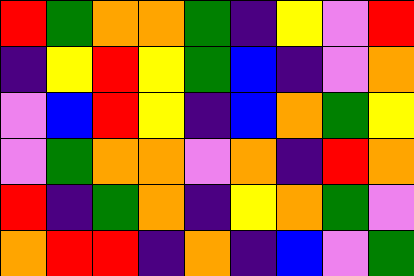[["red", "green", "orange", "orange", "green", "indigo", "yellow", "violet", "red"], ["indigo", "yellow", "red", "yellow", "green", "blue", "indigo", "violet", "orange"], ["violet", "blue", "red", "yellow", "indigo", "blue", "orange", "green", "yellow"], ["violet", "green", "orange", "orange", "violet", "orange", "indigo", "red", "orange"], ["red", "indigo", "green", "orange", "indigo", "yellow", "orange", "green", "violet"], ["orange", "red", "red", "indigo", "orange", "indigo", "blue", "violet", "green"]]